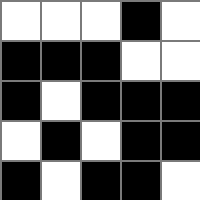[["white", "white", "white", "black", "white"], ["black", "black", "black", "white", "white"], ["black", "white", "black", "black", "black"], ["white", "black", "white", "black", "black"], ["black", "white", "black", "black", "white"]]